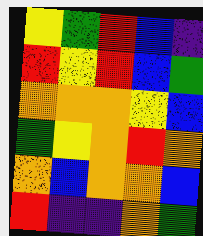[["yellow", "green", "red", "blue", "indigo"], ["red", "yellow", "red", "blue", "green"], ["orange", "orange", "orange", "yellow", "blue"], ["green", "yellow", "orange", "red", "orange"], ["orange", "blue", "orange", "orange", "blue"], ["red", "indigo", "indigo", "orange", "green"]]